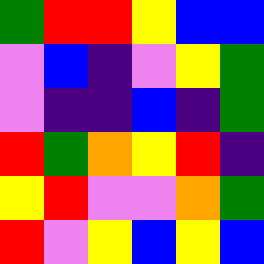[["green", "red", "red", "yellow", "blue", "blue"], ["violet", "blue", "indigo", "violet", "yellow", "green"], ["violet", "indigo", "indigo", "blue", "indigo", "green"], ["red", "green", "orange", "yellow", "red", "indigo"], ["yellow", "red", "violet", "violet", "orange", "green"], ["red", "violet", "yellow", "blue", "yellow", "blue"]]